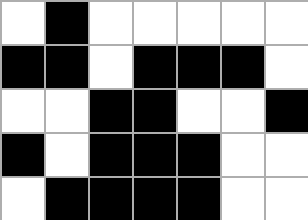[["white", "black", "white", "white", "white", "white", "white"], ["black", "black", "white", "black", "black", "black", "white"], ["white", "white", "black", "black", "white", "white", "black"], ["black", "white", "black", "black", "black", "white", "white"], ["white", "black", "black", "black", "black", "white", "white"]]